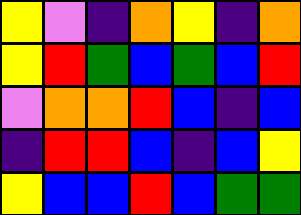[["yellow", "violet", "indigo", "orange", "yellow", "indigo", "orange"], ["yellow", "red", "green", "blue", "green", "blue", "red"], ["violet", "orange", "orange", "red", "blue", "indigo", "blue"], ["indigo", "red", "red", "blue", "indigo", "blue", "yellow"], ["yellow", "blue", "blue", "red", "blue", "green", "green"]]